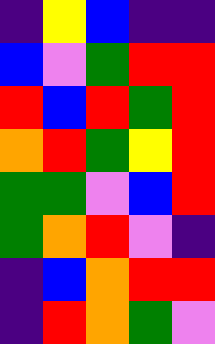[["indigo", "yellow", "blue", "indigo", "indigo"], ["blue", "violet", "green", "red", "red"], ["red", "blue", "red", "green", "red"], ["orange", "red", "green", "yellow", "red"], ["green", "green", "violet", "blue", "red"], ["green", "orange", "red", "violet", "indigo"], ["indigo", "blue", "orange", "red", "red"], ["indigo", "red", "orange", "green", "violet"]]